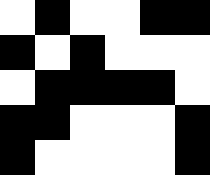[["white", "black", "white", "white", "black", "black"], ["black", "white", "black", "white", "white", "white"], ["white", "black", "black", "black", "black", "white"], ["black", "black", "white", "white", "white", "black"], ["black", "white", "white", "white", "white", "black"]]